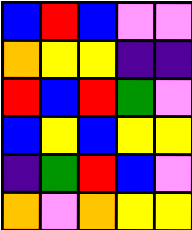[["blue", "red", "blue", "violet", "violet"], ["orange", "yellow", "yellow", "indigo", "indigo"], ["red", "blue", "red", "green", "violet"], ["blue", "yellow", "blue", "yellow", "yellow"], ["indigo", "green", "red", "blue", "violet"], ["orange", "violet", "orange", "yellow", "yellow"]]